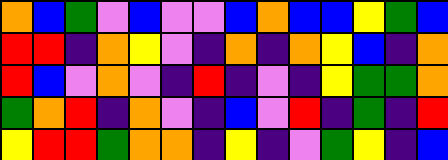[["orange", "blue", "green", "violet", "blue", "violet", "violet", "blue", "orange", "blue", "blue", "yellow", "green", "blue"], ["red", "red", "indigo", "orange", "yellow", "violet", "indigo", "orange", "indigo", "orange", "yellow", "blue", "indigo", "orange"], ["red", "blue", "violet", "orange", "violet", "indigo", "red", "indigo", "violet", "indigo", "yellow", "green", "green", "orange"], ["green", "orange", "red", "indigo", "orange", "violet", "indigo", "blue", "violet", "red", "indigo", "green", "indigo", "red"], ["yellow", "red", "red", "green", "orange", "orange", "indigo", "yellow", "indigo", "violet", "green", "yellow", "indigo", "blue"]]